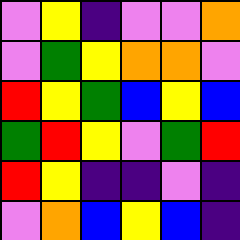[["violet", "yellow", "indigo", "violet", "violet", "orange"], ["violet", "green", "yellow", "orange", "orange", "violet"], ["red", "yellow", "green", "blue", "yellow", "blue"], ["green", "red", "yellow", "violet", "green", "red"], ["red", "yellow", "indigo", "indigo", "violet", "indigo"], ["violet", "orange", "blue", "yellow", "blue", "indigo"]]